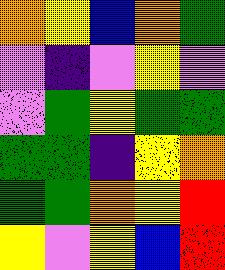[["orange", "yellow", "blue", "orange", "green"], ["violet", "indigo", "violet", "yellow", "violet"], ["violet", "green", "yellow", "green", "green"], ["green", "green", "indigo", "yellow", "orange"], ["green", "green", "orange", "yellow", "red"], ["yellow", "violet", "yellow", "blue", "red"]]